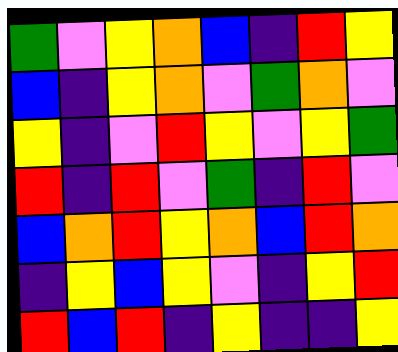[["green", "violet", "yellow", "orange", "blue", "indigo", "red", "yellow"], ["blue", "indigo", "yellow", "orange", "violet", "green", "orange", "violet"], ["yellow", "indigo", "violet", "red", "yellow", "violet", "yellow", "green"], ["red", "indigo", "red", "violet", "green", "indigo", "red", "violet"], ["blue", "orange", "red", "yellow", "orange", "blue", "red", "orange"], ["indigo", "yellow", "blue", "yellow", "violet", "indigo", "yellow", "red"], ["red", "blue", "red", "indigo", "yellow", "indigo", "indigo", "yellow"]]